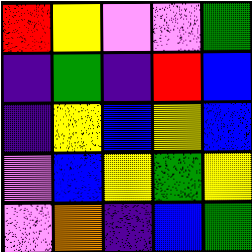[["red", "yellow", "violet", "violet", "green"], ["indigo", "green", "indigo", "red", "blue"], ["indigo", "yellow", "blue", "yellow", "blue"], ["violet", "blue", "yellow", "green", "yellow"], ["violet", "orange", "indigo", "blue", "green"]]